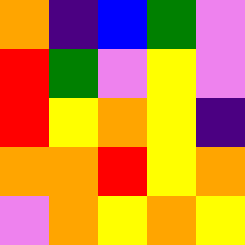[["orange", "indigo", "blue", "green", "violet"], ["red", "green", "violet", "yellow", "violet"], ["red", "yellow", "orange", "yellow", "indigo"], ["orange", "orange", "red", "yellow", "orange"], ["violet", "orange", "yellow", "orange", "yellow"]]